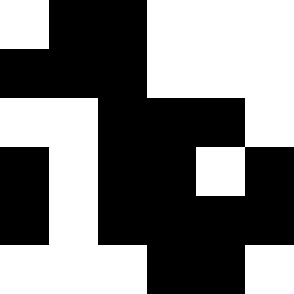[["white", "black", "black", "white", "white", "white"], ["black", "black", "black", "white", "white", "white"], ["white", "white", "black", "black", "black", "white"], ["black", "white", "black", "black", "white", "black"], ["black", "white", "black", "black", "black", "black"], ["white", "white", "white", "black", "black", "white"]]